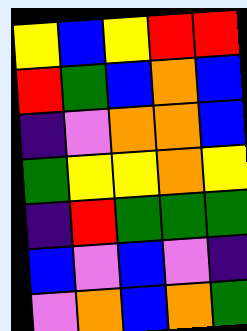[["yellow", "blue", "yellow", "red", "red"], ["red", "green", "blue", "orange", "blue"], ["indigo", "violet", "orange", "orange", "blue"], ["green", "yellow", "yellow", "orange", "yellow"], ["indigo", "red", "green", "green", "green"], ["blue", "violet", "blue", "violet", "indigo"], ["violet", "orange", "blue", "orange", "green"]]